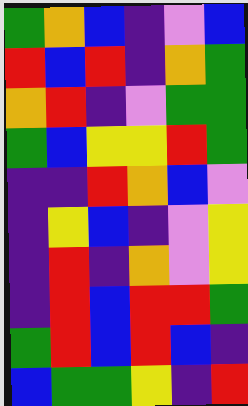[["green", "orange", "blue", "indigo", "violet", "blue"], ["red", "blue", "red", "indigo", "orange", "green"], ["orange", "red", "indigo", "violet", "green", "green"], ["green", "blue", "yellow", "yellow", "red", "green"], ["indigo", "indigo", "red", "orange", "blue", "violet"], ["indigo", "yellow", "blue", "indigo", "violet", "yellow"], ["indigo", "red", "indigo", "orange", "violet", "yellow"], ["indigo", "red", "blue", "red", "red", "green"], ["green", "red", "blue", "red", "blue", "indigo"], ["blue", "green", "green", "yellow", "indigo", "red"]]